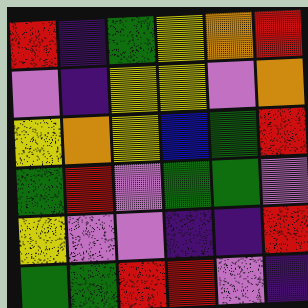[["red", "indigo", "green", "yellow", "orange", "red"], ["violet", "indigo", "yellow", "yellow", "violet", "orange"], ["yellow", "orange", "yellow", "blue", "green", "red"], ["green", "red", "violet", "green", "green", "violet"], ["yellow", "violet", "violet", "indigo", "indigo", "red"], ["green", "green", "red", "red", "violet", "indigo"]]